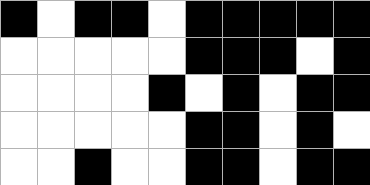[["black", "white", "black", "black", "white", "black", "black", "black", "black", "black"], ["white", "white", "white", "white", "white", "black", "black", "black", "white", "black"], ["white", "white", "white", "white", "black", "white", "black", "white", "black", "black"], ["white", "white", "white", "white", "white", "black", "black", "white", "black", "white"], ["white", "white", "black", "white", "white", "black", "black", "white", "black", "black"]]